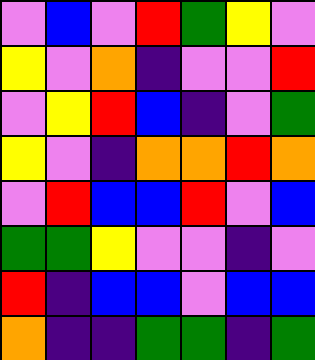[["violet", "blue", "violet", "red", "green", "yellow", "violet"], ["yellow", "violet", "orange", "indigo", "violet", "violet", "red"], ["violet", "yellow", "red", "blue", "indigo", "violet", "green"], ["yellow", "violet", "indigo", "orange", "orange", "red", "orange"], ["violet", "red", "blue", "blue", "red", "violet", "blue"], ["green", "green", "yellow", "violet", "violet", "indigo", "violet"], ["red", "indigo", "blue", "blue", "violet", "blue", "blue"], ["orange", "indigo", "indigo", "green", "green", "indigo", "green"]]